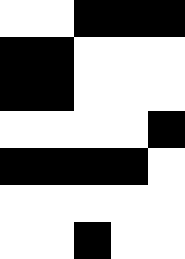[["white", "white", "black", "black", "black"], ["black", "black", "white", "white", "white"], ["black", "black", "white", "white", "white"], ["white", "white", "white", "white", "black"], ["black", "black", "black", "black", "white"], ["white", "white", "white", "white", "white"], ["white", "white", "black", "white", "white"]]